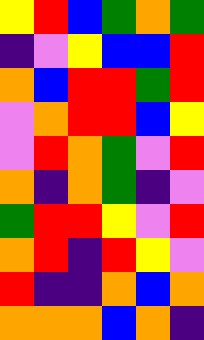[["yellow", "red", "blue", "green", "orange", "green"], ["indigo", "violet", "yellow", "blue", "blue", "red"], ["orange", "blue", "red", "red", "green", "red"], ["violet", "orange", "red", "red", "blue", "yellow"], ["violet", "red", "orange", "green", "violet", "red"], ["orange", "indigo", "orange", "green", "indigo", "violet"], ["green", "red", "red", "yellow", "violet", "red"], ["orange", "red", "indigo", "red", "yellow", "violet"], ["red", "indigo", "indigo", "orange", "blue", "orange"], ["orange", "orange", "orange", "blue", "orange", "indigo"]]